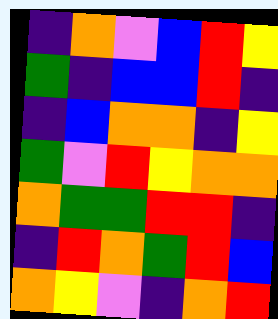[["indigo", "orange", "violet", "blue", "red", "yellow"], ["green", "indigo", "blue", "blue", "red", "indigo"], ["indigo", "blue", "orange", "orange", "indigo", "yellow"], ["green", "violet", "red", "yellow", "orange", "orange"], ["orange", "green", "green", "red", "red", "indigo"], ["indigo", "red", "orange", "green", "red", "blue"], ["orange", "yellow", "violet", "indigo", "orange", "red"]]